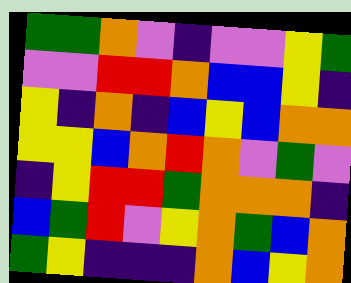[["green", "green", "orange", "violet", "indigo", "violet", "violet", "yellow", "green"], ["violet", "violet", "red", "red", "orange", "blue", "blue", "yellow", "indigo"], ["yellow", "indigo", "orange", "indigo", "blue", "yellow", "blue", "orange", "orange"], ["yellow", "yellow", "blue", "orange", "red", "orange", "violet", "green", "violet"], ["indigo", "yellow", "red", "red", "green", "orange", "orange", "orange", "indigo"], ["blue", "green", "red", "violet", "yellow", "orange", "green", "blue", "orange"], ["green", "yellow", "indigo", "indigo", "indigo", "orange", "blue", "yellow", "orange"]]